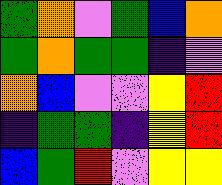[["green", "orange", "violet", "green", "blue", "orange"], ["green", "orange", "green", "green", "indigo", "violet"], ["orange", "blue", "violet", "violet", "yellow", "red"], ["indigo", "green", "green", "indigo", "yellow", "red"], ["blue", "green", "red", "violet", "yellow", "yellow"]]